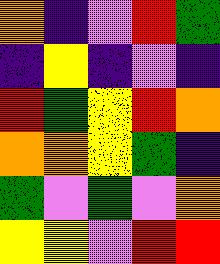[["orange", "indigo", "violet", "red", "green"], ["indigo", "yellow", "indigo", "violet", "indigo"], ["red", "green", "yellow", "red", "orange"], ["orange", "orange", "yellow", "green", "indigo"], ["green", "violet", "green", "violet", "orange"], ["yellow", "yellow", "violet", "red", "red"]]